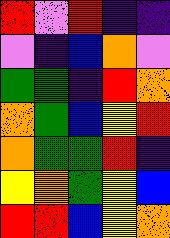[["red", "violet", "red", "indigo", "indigo"], ["violet", "indigo", "blue", "orange", "violet"], ["green", "green", "indigo", "red", "orange"], ["orange", "green", "blue", "yellow", "red"], ["orange", "green", "green", "red", "indigo"], ["yellow", "orange", "green", "yellow", "blue"], ["red", "red", "blue", "yellow", "orange"]]